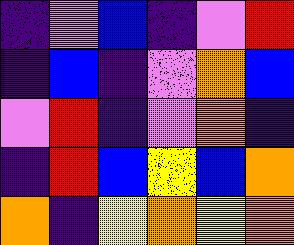[["indigo", "violet", "blue", "indigo", "violet", "red"], ["indigo", "blue", "indigo", "violet", "orange", "blue"], ["violet", "red", "indigo", "violet", "orange", "indigo"], ["indigo", "red", "blue", "yellow", "blue", "orange"], ["orange", "indigo", "yellow", "orange", "yellow", "orange"]]